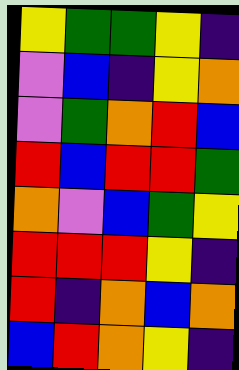[["yellow", "green", "green", "yellow", "indigo"], ["violet", "blue", "indigo", "yellow", "orange"], ["violet", "green", "orange", "red", "blue"], ["red", "blue", "red", "red", "green"], ["orange", "violet", "blue", "green", "yellow"], ["red", "red", "red", "yellow", "indigo"], ["red", "indigo", "orange", "blue", "orange"], ["blue", "red", "orange", "yellow", "indigo"]]